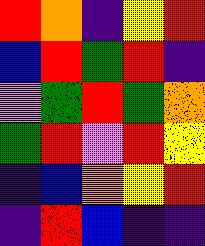[["red", "orange", "indigo", "yellow", "red"], ["blue", "red", "green", "red", "indigo"], ["violet", "green", "red", "green", "orange"], ["green", "red", "violet", "red", "yellow"], ["indigo", "blue", "orange", "yellow", "red"], ["indigo", "red", "blue", "indigo", "indigo"]]